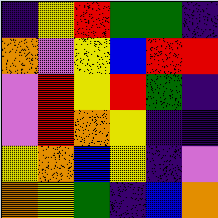[["indigo", "yellow", "red", "green", "green", "indigo"], ["orange", "violet", "yellow", "blue", "red", "red"], ["violet", "red", "yellow", "red", "green", "indigo"], ["violet", "red", "orange", "yellow", "indigo", "indigo"], ["yellow", "orange", "blue", "yellow", "indigo", "violet"], ["orange", "yellow", "green", "indigo", "blue", "orange"]]